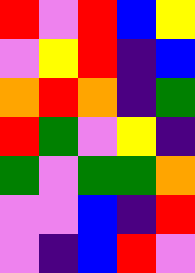[["red", "violet", "red", "blue", "yellow"], ["violet", "yellow", "red", "indigo", "blue"], ["orange", "red", "orange", "indigo", "green"], ["red", "green", "violet", "yellow", "indigo"], ["green", "violet", "green", "green", "orange"], ["violet", "violet", "blue", "indigo", "red"], ["violet", "indigo", "blue", "red", "violet"]]